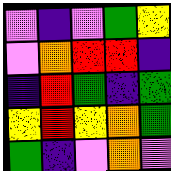[["violet", "indigo", "violet", "green", "yellow"], ["violet", "orange", "red", "red", "indigo"], ["indigo", "red", "green", "indigo", "green"], ["yellow", "red", "yellow", "orange", "green"], ["green", "indigo", "violet", "orange", "violet"]]